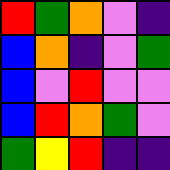[["red", "green", "orange", "violet", "indigo"], ["blue", "orange", "indigo", "violet", "green"], ["blue", "violet", "red", "violet", "violet"], ["blue", "red", "orange", "green", "violet"], ["green", "yellow", "red", "indigo", "indigo"]]